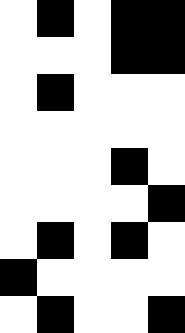[["white", "black", "white", "black", "black"], ["white", "white", "white", "black", "black"], ["white", "black", "white", "white", "white"], ["white", "white", "white", "white", "white"], ["white", "white", "white", "black", "white"], ["white", "white", "white", "white", "black"], ["white", "black", "white", "black", "white"], ["black", "white", "white", "white", "white"], ["white", "black", "white", "white", "black"]]